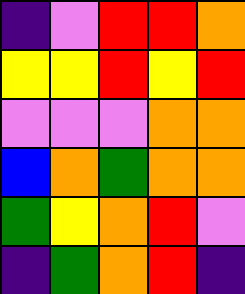[["indigo", "violet", "red", "red", "orange"], ["yellow", "yellow", "red", "yellow", "red"], ["violet", "violet", "violet", "orange", "orange"], ["blue", "orange", "green", "orange", "orange"], ["green", "yellow", "orange", "red", "violet"], ["indigo", "green", "orange", "red", "indigo"]]